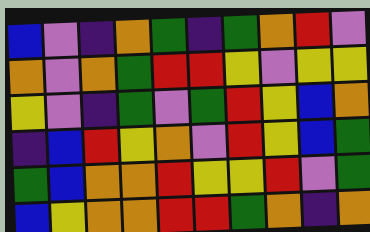[["blue", "violet", "indigo", "orange", "green", "indigo", "green", "orange", "red", "violet"], ["orange", "violet", "orange", "green", "red", "red", "yellow", "violet", "yellow", "yellow"], ["yellow", "violet", "indigo", "green", "violet", "green", "red", "yellow", "blue", "orange"], ["indigo", "blue", "red", "yellow", "orange", "violet", "red", "yellow", "blue", "green"], ["green", "blue", "orange", "orange", "red", "yellow", "yellow", "red", "violet", "green"], ["blue", "yellow", "orange", "orange", "red", "red", "green", "orange", "indigo", "orange"]]